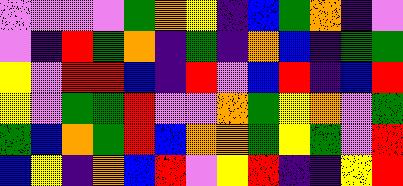[["violet", "violet", "violet", "violet", "green", "orange", "yellow", "indigo", "blue", "green", "orange", "indigo", "violet"], ["violet", "indigo", "red", "green", "orange", "indigo", "green", "indigo", "orange", "blue", "indigo", "green", "green"], ["yellow", "violet", "red", "red", "blue", "indigo", "red", "violet", "blue", "red", "indigo", "blue", "red"], ["yellow", "violet", "green", "green", "red", "violet", "violet", "orange", "green", "yellow", "orange", "violet", "green"], ["green", "blue", "orange", "green", "red", "blue", "orange", "orange", "green", "yellow", "green", "violet", "red"], ["blue", "yellow", "indigo", "orange", "blue", "red", "violet", "yellow", "red", "indigo", "indigo", "yellow", "red"]]